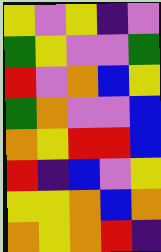[["yellow", "violet", "yellow", "indigo", "violet"], ["green", "yellow", "violet", "violet", "green"], ["red", "violet", "orange", "blue", "yellow"], ["green", "orange", "violet", "violet", "blue"], ["orange", "yellow", "red", "red", "blue"], ["red", "indigo", "blue", "violet", "yellow"], ["yellow", "yellow", "orange", "blue", "orange"], ["orange", "yellow", "orange", "red", "indigo"]]